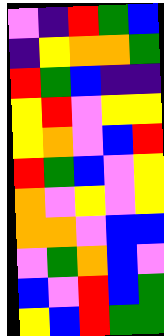[["violet", "indigo", "red", "green", "blue"], ["indigo", "yellow", "orange", "orange", "green"], ["red", "green", "blue", "indigo", "indigo"], ["yellow", "red", "violet", "yellow", "yellow"], ["yellow", "orange", "violet", "blue", "red"], ["red", "green", "blue", "violet", "yellow"], ["orange", "violet", "yellow", "violet", "yellow"], ["orange", "orange", "violet", "blue", "blue"], ["violet", "green", "orange", "blue", "violet"], ["blue", "violet", "red", "blue", "green"], ["yellow", "blue", "red", "green", "green"]]